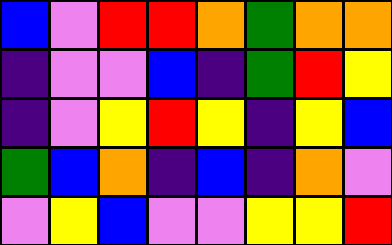[["blue", "violet", "red", "red", "orange", "green", "orange", "orange"], ["indigo", "violet", "violet", "blue", "indigo", "green", "red", "yellow"], ["indigo", "violet", "yellow", "red", "yellow", "indigo", "yellow", "blue"], ["green", "blue", "orange", "indigo", "blue", "indigo", "orange", "violet"], ["violet", "yellow", "blue", "violet", "violet", "yellow", "yellow", "red"]]